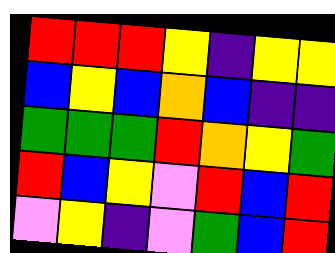[["red", "red", "red", "yellow", "indigo", "yellow", "yellow"], ["blue", "yellow", "blue", "orange", "blue", "indigo", "indigo"], ["green", "green", "green", "red", "orange", "yellow", "green"], ["red", "blue", "yellow", "violet", "red", "blue", "red"], ["violet", "yellow", "indigo", "violet", "green", "blue", "red"]]